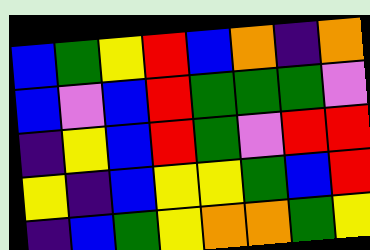[["blue", "green", "yellow", "red", "blue", "orange", "indigo", "orange"], ["blue", "violet", "blue", "red", "green", "green", "green", "violet"], ["indigo", "yellow", "blue", "red", "green", "violet", "red", "red"], ["yellow", "indigo", "blue", "yellow", "yellow", "green", "blue", "red"], ["indigo", "blue", "green", "yellow", "orange", "orange", "green", "yellow"]]